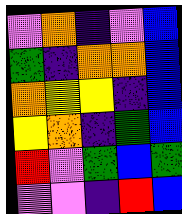[["violet", "orange", "indigo", "violet", "blue"], ["green", "indigo", "orange", "orange", "blue"], ["orange", "yellow", "yellow", "indigo", "blue"], ["yellow", "orange", "indigo", "green", "blue"], ["red", "violet", "green", "blue", "green"], ["violet", "violet", "indigo", "red", "blue"]]